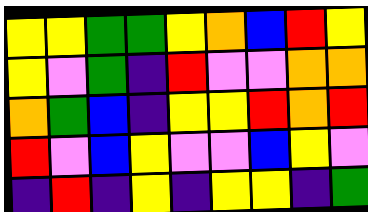[["yellow", "yellow", "green", "green", "yellow", "orange", "blue", "red", "yellow"], ["yellow", "violet", "green", "indigo", "red", "violet", "violet", "orange", "orange"], ["orange", "green", "blue", "indigo", "yellow", "yellow", "red", "orange", "red"], ["red", "violet", "blue", "yellow", "violet", "violet", "blue", "yellow", "violet"], ["indigo", "red", "indigo", "yellow", "indigo", "yellow", "yellow", "indigo", "green"]]